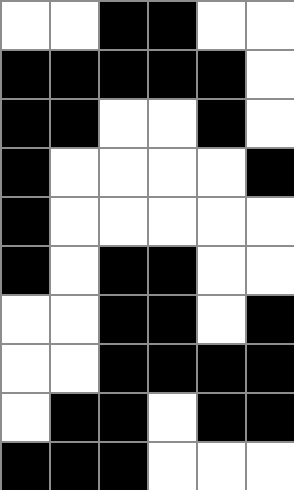[["white", "white", "black", "black", "white", "white"], ["black", "black", "black", "black", "black", "white"], ["black", "black", "white", "white", "black", "white"], ["black", "white", "white", "white", "white", "black"], ["black", "white", "white", "white", "white", "white"], ["black", "white", "black", "black", "white", "white"], ["white", "white", "black", "black", "white", "black"], ["white", "white", "black", "black", "black", "black"], ["white", "black", "black", "white", "black", "black"], ["black", "black", "black", "white", "white", "white"]]